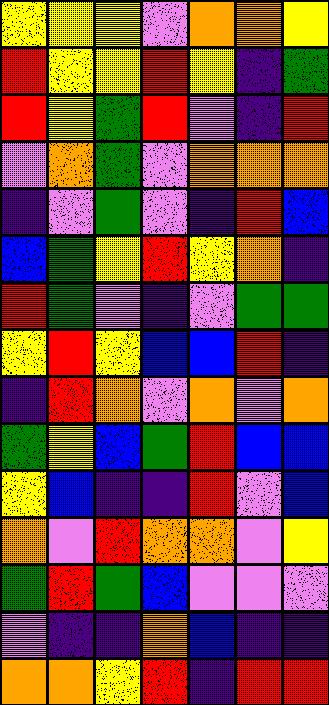[["yellow", "yellow", "yellow", "violet", "orange", "orange", "yellow"], ["red", "yellow", "yellow", "red", "yellow", "indigo", "green"], ["red", "yellow", "green", "red", "violet", "indigo", "red"], ["violet", "orange", "green", "violet", "orange", "orange", "orange"], ["indigo", "violet", "green", "violet", "indigo", "red", "blue"], ["blue", "green", "yellow", "red", "yellow", "orange", "indigo"], ["red", "green", "violet", "indigo", "violet", "green", "green"], ["yellow", "red", "yellow", "blue", "blue", "red", "indigo"], ["indigo", "red", "orange", "violet", "orange", "violet", "orange"], ["green", "yellow", "blue", "green", "red", "blue", "blue"], ["yellow", "blue", "indigo", "indigo", "red", "violet", "blue"], ["orange", "violet", "red", "orange", "orange", "violet", "yellow"], ["green", "red", "green", "blue", "violet", "violet", "violet"], ["violet", "indigo", "indigo", "orange", "blue", "indigo", "indigo"], ["orange", "orange", "yellow", "red", "indigo", "red", "red"]]